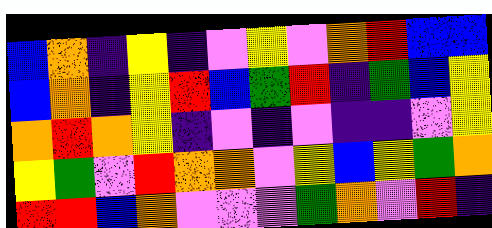[["blue", "orange", "indigo", "yellow", "indigo", "violet", "yellow", "violet", "orange", "red", "blue", "blue"], ["blue", "orange", "indigo", "yellow", "red", "blue", "green", "red", "indigo", "green", "blue", "yellow"], ["orange", "red", "orange", "yellow", "indigo", "violet", "indigo", "violet", "indigo", "indigo", "violet", "yellow"], ["yellow", "green", "violet", "red", "orange", "orange", "violet", "yellow", "blue", "yellow", "green", "orange"], ["red", "red", "blue", "orange", "violet", "violet", "violet", "green", "orange", "violet", "red", "indigo"]]